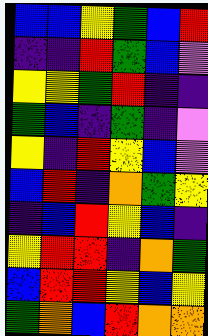[["blue", "blue", "yellow", "green", "blue", "red"], ["indigo", "indigo", "red", "green", "blue", "violet"], ["yellow", "yellow", "green", "red", "indigo", "indigo"], ["green", "blue", "indigo", "green", "indigo", "violet"], ["yellow", "indigo", "red", "yellow", "blue", "violet"], ["blue", "red", "indigo", "orange", "green", "yellow"], ["indigo", "blue", "red", "yellow", "blue", "indigo"], ["yellow", "red", "red", "indigo", "orange", "green"], ["blue", "red", "red", "yellow", "blue", "yellow"], ["green", "orange", "blue", "red", "orange", "orange"]]